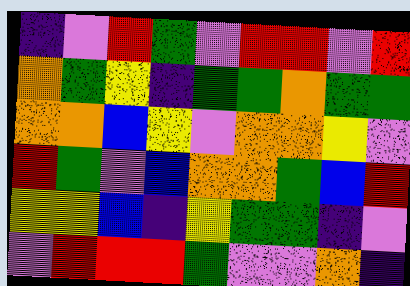[["indigo", "violet", "red", "green", "violet", "red", "red", "violet", "red"], ["orange", "green", "yellow", "indigo", "green", "green", "orange", "green", "green"], ["orange", "orange", "blue", "yellow", "violet", "orange", "orange", "yellow", "violet"], ["red", "green", "violet", "blue", "orange", "orange", "green", "blue", "red"], ["yellow", "yellow", "blue", "indigo", "yellow", "green", "green", "indigo", "violet"], ["violet", "red", "red", "red", "green", "violet", "violet", "orange", "indigo"]]